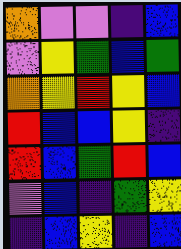[["orange", "violet", "violet", "indigo", "blue"], ["violet", "yellow", "green", "blue", "green"], ["orange", "yellow", "red", "yellow", "blue"], ["red", "blue", "blue", "yellow", "indigo"], ["red", "blue", "green", "red", "blue"], ["violet", "blue", "indigo", "green", "yellow"], ["indigo", "blue", "yellow", "indigo", "blue"]]